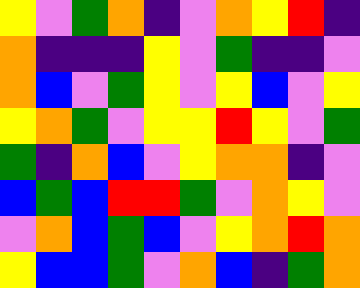[["yellow", "violet", "green", "orange", "indigo", "violet", "orange", "yellow", "red", "indigo"], ["orange", "indigo", "indigo", "indigo", "yellow", "violet", "green", "indigo", "indigo", "violet"], ["orange", "blue", "violet", "green", "yellow", "violet", "yellow", "blue", "violet", "yellow"], ["yellow", "orange", "green", "violet", "yellow", "yellow", "red", "yellow", "violet", "green"], ["green", "indigo", "orange", "blue", "violet", "yellow", "orange", "orange", "indigo", "violet"], ["blue", "green", "blue", "red", "red", "green", "violet", "orange", "yellow", "violet"], ["violet", "orange", "blue", "green", "blue", "violet", "yellow", "orange", "red", "orange"], ["yellow", "blue", "blue", "green", "violet", "orange", "blue", "indigo", "green", "orange"]]